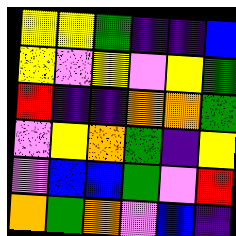[["yellow", "yellow", "green", "indigo", "indigo", "blue"], ["yellow", "violet", "yellow", "violet", "yellow", "green"], ["red", "indigo", "indigo", "orange", "orange", "green"], ["violet", "yellow", "orange", "green", "indigo", "yellow"], ["violet", "blue", "blue", "green", "violet", "red"], ["orange", "green", "orange", "violet", "blue", "indigo"]]